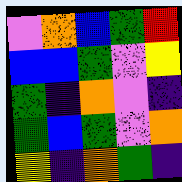[["violet", "orange", "blue", "green", "red"], ["blue", "blue", "green", "violet", "yellow"], ["green", "indigo", "orange", "violet", "indigo"], ["green", "blue", "green", "violet", "orange"], ["yellow", "indigo", "orange", "green", "indigo"]]